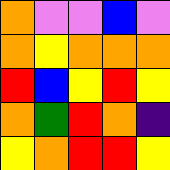[["orange", "violet", "violet", "blue", "violet"], ["orange", "yellow", "orange", "orange", "orange"], ["red", "blue", "yellow", "red", "yellow"], ["orange", "green", "red", "orange", "indigo"], ["yellow", "orange", "red", "red", "yellow"]]